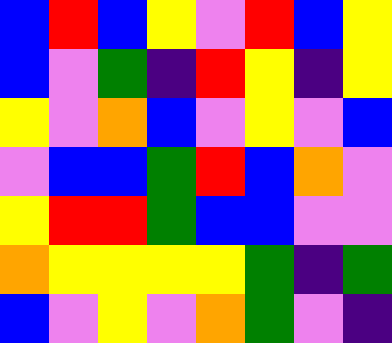[["blue", "red", "blue", "yellow", "violet", "red", "blue", "yellow"], ["blue", "violet", "green", "indigo", "red", "yellow", "indigo", "yellow"], ["yellow", "violet", "orange", "blue", "violet", "yellow", "violet", "blue"], ["violet", "blue", "blue", "green", "red", "blue", "orange", "violet"], ["yellow", "red", "red", "green", "blue", "blue", "violet", "violet"], ["orange", "yellow", "yellow", "yellow", "yellow", "green", "indigo", "green"], ["blue", "violet", "yellow", "violet", "orange", "green", "violet", "indigo"]]